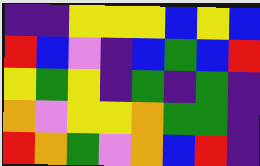[["indigo", "indigo", "yellow", "yellow", "yellow", "blue", "yellow", "blue"], ["red", "blue", "violet", "indigo", "blue", "green", "blue", "red"], ["yellow", "green", "yellow", "indigo", "green", "indigo", "green", "indigo"], ["orange", "violet", "yellow", "yellow", "orange", "green", "green", "indigo"], ["red", "orange", "green", "violet", "orange", "blue", "red", "indigo"]]